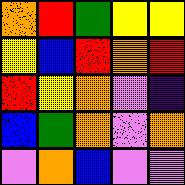[["orange", "red", "green", "yellow", "yellow"], ["yellow", "blue", "red", "orange", "red"], ["red", "yellow", "orange", "violet", "indigo"], ["blue", "green", "orange", "violet", "orange"], ["violet", "orange", "blue", "violet", "violet"]]